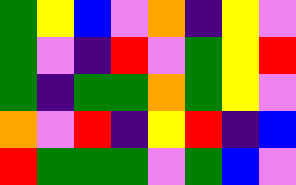[["green", "yellow", "blue", "violet", "orange", "indigo", "yellow", "violet"], ["green", "violet", "indigo", "red", "violet", "green", "yellow", "red"], ["green", "indigo", "green", "green", "orange", "green", "yellow", "violet"], ["orange", "violet", "red", "indigo", "yellow", "red", "indigo", "blue"], ["red", "green", "green", "green", "violet", "green", "blue", "violet"]]